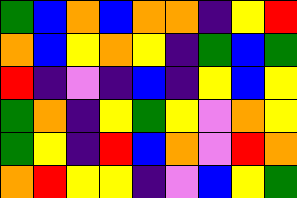[["green", "blue", "orange", "blue", "orange", "orange", "indigo", "yellow", "red"], ["orange", "blue", "yellow", "orange", "yellow", "indigo", "green", "blue", "green"], ["red", "indigo", "violet", "indigo", "blue", "indigo", "yellow", "blue", "yellow"], ["green", "orange", "indigo", "yellow", "green", "yellow", "violet", "orange", "yellow"], ["green", "yellow", "indigo", "red", "blue", "orange", "violet", "red", "orange"], ["orange", "red", "yellow", "yellow", "indigo", "violet", "blue", "yellow", "green"]]